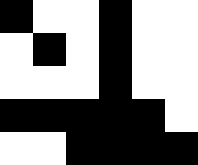[["black", "white", "white", "black", "white", "white"], ["white", "black", "white", "black", "white", "white"], ["white", "white", "white", "black", "white", "white"], ["black", "black", "black", "black", "black", "white"], ["white", "white", "black", "black", "black", "black"]]